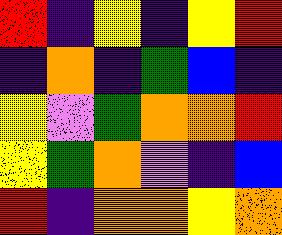[["red", "indigo", "yellow", "indigo", "yellow", "red"], ["indigo", "orange", "indigo", "green", "blue", "indigo"], ["yellow", "violet", "green", "orange", "orange", "red"], ["yellow", "green", "orange", "violet", "indigo", "blue"], ["red", "indigo", "orange", "orange", "yellow", "orange"]]